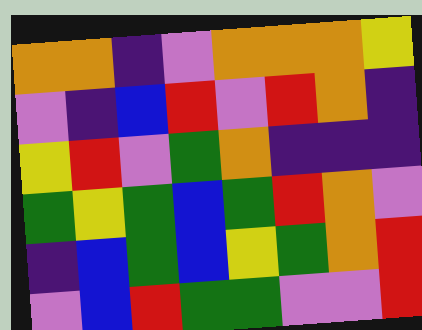[["orange", "orange", "indigo", "violet", "orange", "orange", "orange", "yellow"], ["violet", "indigo", "blue", "red", "violet", "red", "orange", "indigo"], ["yellow", "red", "violet", "green", "orange", "indigo", "indigo", "indigo"], ["green", "yellow", "green", "blue", "green", "red", "orange", "violet"], ["indigo", "blue", "green", "blue", "yellow", "green", "orange", "red"], ["violet", "blue", "red", "green", "green", "violet", "violet", "red"]]